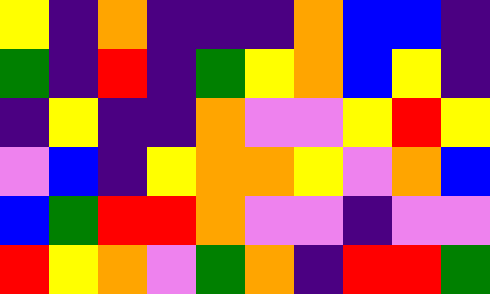[["yellow", "indigo", "orange", "indigo", "indigo", "indigo", "orange", "blue", "blue", "indigo"], ["green", "indigo", "red", "indigo", "green", "yellow", "orange", "blue", "yellow", "indigo"], ["indigo", "yellow", "indigo", "indigo", "orange", "violet", "violet", "yellow", "red", "yellow"], ["violet", "blue", "indigo", "yellow", "orange", "orange", "yellow", "violet", "orange", "blue"], ["blue", "green", "red", "red", "orange", "violet", "violet", "indigo", "violet", "violet"], ["red", "yellow", "orange", "violet", "green", "orange", "indigo", "red", "red", "green"]]